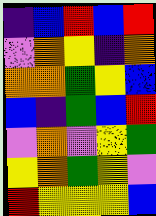[["indigo", "blue", "red", "blue", "red"], ["violet", "orange", "yellow", "indigo", "orange"], ["orange", "orange", "green", "yellow", "blue"], ["blue", "indigo", "green", "blue", "red"], ["violet", "orange", "violet", "yellow", "green"], ["yellow", "orange", "green", "yellow", "violet"], ["red", "yellow", "yellow", "yellow", "blue"]]